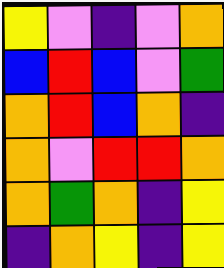[["yellow", "violet", "indigo", "violet", "orange"], ["blue", "red", "blue", "violet", "green"], ["orange", "red", "blue", "orange", "indigo"], ["orange", "violet", "red", "red", "orange"], ["orange", "green", "orange", "indigo", "yellow"], ["indigo", "orange", "yellow", "indigo", "yellow"]]